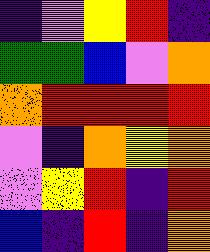[["indigo", "violet", "yellow", "red", "indigo"], ["green", "green", "blue", "violet", "orange"], ["orange", "red", "red", "red", "red"], ["violet", "indigo", "orange", "yellow", "orange"], ["violet", "yellow", "red", "indigo", "red"], ["blue", "indigo", "red", "indigo", "orange"]]